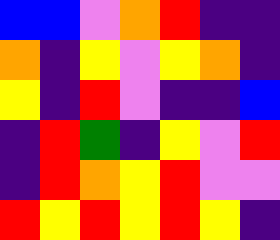[["blue", "blue", "violet", "orange", "red", "indigo", "indigo"], ["orange", "indigo", "yellow", "violet", "yellow", "orange", "indigo"], ["yellow", "indigo", "red", "violet", "indigo", "indigo", "blue"], ["indigo", "red", "green", "indigo", "yellow", "violet", "red"], ["indigo", "red", "orange", "yellow", "red", "violet", "violet"], ["red", "yellow", "red", "yellow", "red", "yellow", "indigo"]]